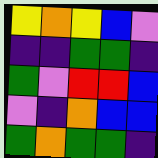[["yellow", "orange", "yellow", "blue", "violet"], ["indigo", "indigo", "green", "green", "indigo"], ["green", "violet", "red", "red", "blue"], ["violet", "indigo", "orange", "blue", "blue"], ["green", "orange", "green", "green", "indigo"]]